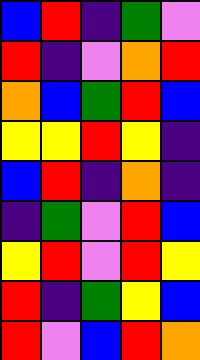[["blue", "red", "indigo", "green", "violet"], ["red", "indigo", "violet", "orange", "red"], ["orange", "blue", "green", "red", "blue"], ["yellow", "yellow", "red", "yellow", "indigo"], ["blue", "red", "indigo", "orange", "indigo"], ["indigo", "green", "violet", "red", "blue"], ["yellow", "red", "violet", "red", "yellow"], ["red", "indigo", "green", "yellow", "blue"], ["red", "violet", "blue", "red", "orange"]]